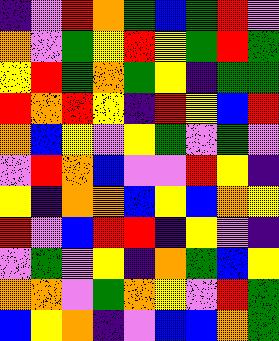[["indigo", "violet", "red", "orange", "green", "blue", "green", "red", "violet"], ["orange", "violet", "green", "yellow", "red", "yellow", "green", "red", "green"], ["yellow", "red", "green", "orange", "green", "yellow", "indigo", "green", "green"], ["red", "orange", "red", "yellow", "indigo", "red", "yellow", "blue", "red"], ["orange", "blue", "yellow", "violet", "yellow", "green", "violet", "green", "violet"], ["violet", "red", "orange", "blue", "violet", "violet", "red", "yellow", "indigo"], ["yellow", "indigo", "orange", "orange", "blue", "yellow", "blue", "orange", "yellow"], ["red", "violet", "blue", "red", "red", "indigo", "yellow", "violet", "indigo"], ["violet", "green", "violet", "yellow", "indigo", "orange", "green", "blue", "yellow"], ["orange", "orange", "violet", "green", "orange", "yellow", "violet", "red", "green"], ["blue", "yellow", "orange", "indigo", "violet", "blue", "blue", "orange", "green"]]